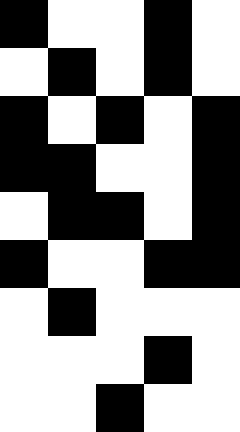[["black", "white", "white", "black", "white"], ["white", "black", "white", "black", "white"], ["black", "white", "black", "white", "black"], ["black", "black", "white", "white", "black"], ["white", "black", "black", "white", "black"], ["black", "white", "white", "black", "black"], ["white", "black", "white", "white", "white"], ["white", "white", "white", "black", "white"], ["white", "white", "black", "white", "white"]]